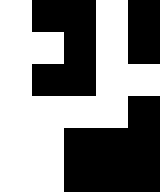[["white", "black", "black", "white", "black"], ["white", "white", "black", "white", "black"], ["white", "black", "black", "white", "white"], ["white", "white", "white", "white", "black"], ["white", "white", "black", "black", "black"], ["white", "white", "black", "black", "black"]]